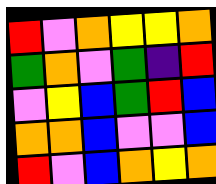[["red", "violet", "orange", "yellow", "yellow", "orange"], ["green", "orange", "violet", "green", "indigo", "red"], ["violet", "yellow", "blue", "green", "red", "blue"], ["orange", "orange", "blue", "violet", "violet", "blue"], ["red", "violet", "blue", "orange", "yellow", "orange"]]